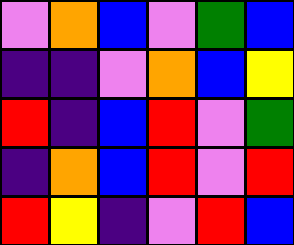[["violet", "orange", "blue", "violet", "green", "blue"], ["indigo", "indigo", "violet", "orange", "blue", "yellow"], ["red", "indigo", "blue", "red", "violet", "green"], ["indigo", "orange", "blue", "red", "violet", "red"], ["red", "yellow", "indigo", "violet", "red", "blue"]]